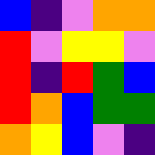[["blue", "indigo", "violet", "orange", "orange"], ["red", "violet", "yellow", "yellow", "violet"], ["red", "indigo", "red", "green", "blue"], ["red", "orange", "blue", "green", "green"], ["orange", "yellow", "blue", "violet", "indigo"]]